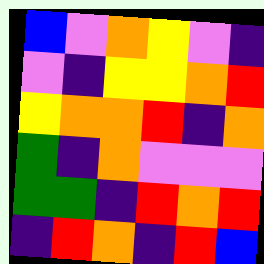[["blue", "violet", "orange", "yellow", "violet", "indigo"], ["violet", "indigo", "yellow", "yellow", "orange", "red"], ["yellow", "orange", "orange", "red", "indigo", "orange"], ["green", "indigo", "orange", "violet", "violet", "violet"], ["green", "green", "indigo", "red", "orange", "red"], ["indigo", "red", "orange", "indigo", "red", "blue"]]